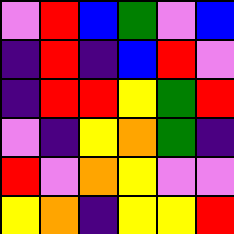[["violet", "red", "blue", "green", "violet", "blue"], ["indigo", "red", "indigo", "blue", "red", "violet"], ["indigo", "red", "red", "yellow", "green", "red"], ["violet", "indigo", "yellow", "orange", "green", "indigo"], ["red", "violet", "orange", "yellow", "violet", "violet"], ["yellow", "orange", "indigo", "yellow", "yellow", "red"]]